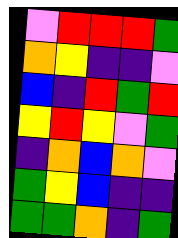[["violet", "red", "red", "red", "green"], ["orange", "yellow", "indigo", "indigo", "violet"], ["blue", "indigo", "red", "green", "red"], ["yellow", "red", "yellow", "violet", "green"], ["indigo", "orange", "blue", "orange", "violet"], ["green", "yellow", "blue", "indigo", "indigo"], ["green", "green", "orange", "indigo", "green"]]